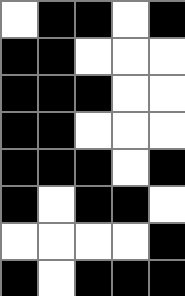[["white", "black", "black", "white", "black"], ["black", "black", "white", "white", "white"], ["black", "black", "black", "white", "white"], ["black", "black", "white", "white", "white"], ["black", "black", "black", "white", "black"], ["black", "white", "black", "black", "white"], ["white", "white", "white", "white", "black"], ["black", "white", "black", "black", "black"]]